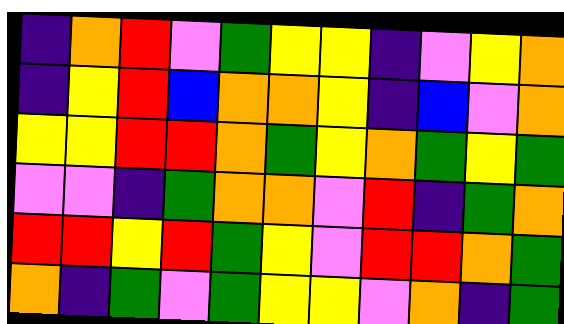[["indigo", "orange", "red", "violet", "green", "yellow", "yellow", "indigo", "violet", "yellow", "orange"], ["indigo", "yellow", "red", "blue", "orange", "orange", "yellow", "indigo", "blue", "violet", "orange"], ["yellow", "yellow", "red", "red", "orange", "green", "yellow", "orange", "green", "yellow", "green"], ["violet", "violet", "indigo", "green", "orange", "orange", "violet", "red", "indigo", "green", "orange"], ["red", "red", "yellow", "red", "green", "yellow", "violet", "red", "red", "orange", "green"], ["orange", "indigo", "green", "violet", "green", "yellow", "yellow", "violet", "orange", "indigo", "green"]]